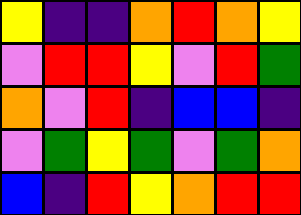[["yellow", "indigo", "indigo", "orange", "red", "orange", "yellow"], ["violet", "red", "red", "yellow", "violet", "red", "green"], ["orange", "violet", "red", "indigo", "blue", "blue", "indigo"], ["violet", "green", "yellow", "green", "violet", "green", "orange"], ["blue", "indigo", "red", "yellow", "orange", "red", "red"]]